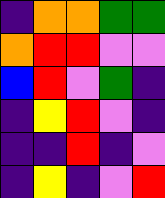[["indigo", "orange", "orange", "green", "green"], ["orange", "red", "red", "violet", "violet"], ["blue", "red", "violet", "green", "indigo"], ["indigo", "yellow", "red", "violet", "indigo"], ["indigo", "indigo", "red", "indigo", "violet"], ["indigo", "yellow", "indigo", "violet", "red"]]